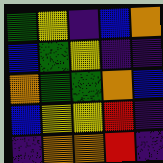[["green", "yellow", "indigo", "blue", "orange"], ["blue", "green", "yellow", "indigo", "indigo"], ["orange", "green", "green", "orange", "blue"], ["blue", "yellow", "yellow", "red", "indigo"], ["indigo", "orange", "orange", "red", "indigo"]]